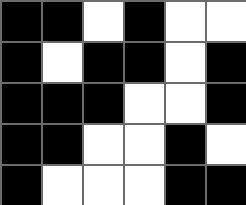[["black", "black", "white", "black", "white", "white"], ["black", "white", "black", "black", "white", "black"], ["black", "black", "black", "white", "white", "black"], ["black", "black", "white", "white", "black", "white"], ["black", "white", "white", "white", "black", "black"]]